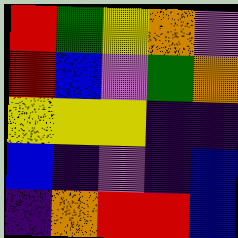[["red", "green", "yellow", "orange", "violet"], ["red", "blue", "violet", "green", "orange"], ["yellow", "yellow", "yellow", "indigo", "indigo"], ["blue", "indigo", "violet", "indigo", "blue"], ["indigo", "orange", "red", "red", "blue"]]